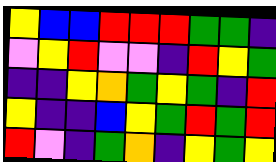[["yellow", "blue", "blue", "red", "red", "red", "green", "green", "indigo"], ["violet", "yellow", "red", "violet", "violet", "indigo", "red", "yellow", "green"], ["indigo", "indigo", "yellow", "orange", "green", "yellow", "green", "indigo", "red"], ["yellow", "indigo", "indigo", "blue", "yellow", "green", "red", "green", "red"], ["red", "violet", "indigo", "green", "orange", "indigo", "yellow", "green", "yellow"]]